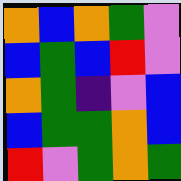[["orange", "blue", "orange", "green", "violet"], ["blue", "green", "blue", "red", "violet"], ["orange", "green", "indigo", "violet", "blue"], ["blue", "green", "green", "orange", "blue"], ["red", "violet", "green", "orange", "green"]]